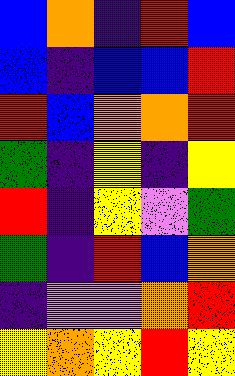[["blue", "orange", "indigo", "red", "blue"], ["blue", "indigo", "blue", "blue", "red"], ["red", "blue", "orange", "orange", "red"], ["green", "indigo", "yellow", "indigo", "yellow"], ["red", "indigo", "yellow", "violet", "green"], ["green", "indigo", "red", "blue", "orange"], ["indigo", "violet", "violet", "orange", "red"], ["yellow", "orange", "yellow", "red", "yellow"]]